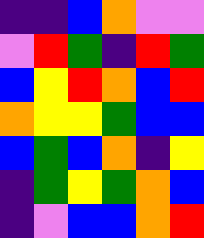[["indigo", "indigo", "blue", "orange", "violet", "violet"], ["violet", "red", "green", "indigo", "red", "green"], ["blue", "yellow", "red", "orange", "blue", "red"], ["orange", "yellow", "yellow", "green", "blue", "blue"], ["blue", "green", "blue", "orange", "indigo", "yellow"], ["indigo", "green", "yellow", "green", "orange", "blue"], ["indigo", "violet", "blue", "blue", "orange", "red"]]